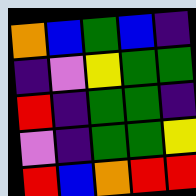[["orange", "blue", "green", "blue", "indigo"], ["indigo", "violet", "yellow", "green", "green"], ["red", "indigo", "green", "green", "indigo"], ["violet", "indigo", "green", "green", "yellow"], ["red", "blue", "orange", "red", "red"]]